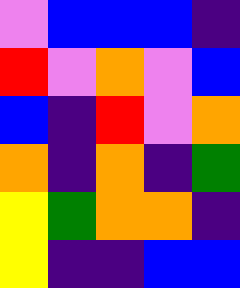[["violet", "blue", "blue", "blue", "indigo"], ["red", "violet", "orange", "violet", "blue"], ["blue", "indigo", "red", "violet", "orange"], ["orange", "indigo", "orange", "indigo", "green"], ["yellow", "green", "orange", "orange", "indigo"], ["yellow", "indigo", "indigo", "blue", "blue"]]